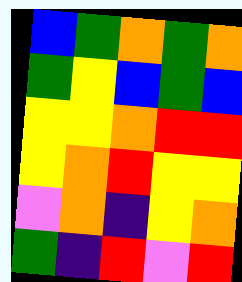[["blue", "green", "orange", "green", "orange"], ["green", "yellow", "blue", "green", "blue"], ["yellow", "yellow", "orange", "red", "red"], ["yellow", "orange", "red", "yellow", "yellow"], ["violet", "orange", "indigo", "yellow", "orange"], ["green", "indigo", "red", "violet", "red"]]